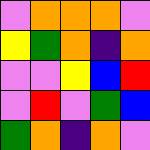[["violet", "orange", "orange", "orange", "violet"], ["yellow", "green", "orange", "indigo", "orange"], ["violet", "violet", "yellow", "blue", "red"], ["violet", "red", "violet", "green", "blue"], ["green", "orange", "indigo", "orange", "violet"]]